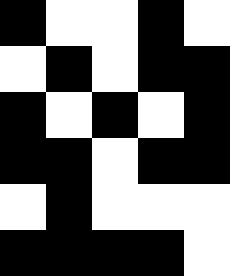[["black", "white", "white", "black", "white"], ["white", "black", "white", "black", "black"], ["black", "white", "black", "white", "black"], ["black", "black", "white", "black", "black"], ["white", "black", "white", "white", "white"], ["black", "black", "black", "black", "white"]]